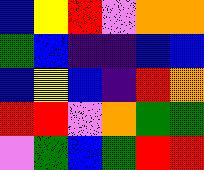[["blue", "yellow", "red", "violet", "orange", "orange"], ["green", "blue", "indigo", "indigo", "blue", "blue"], ["blue", "yellow", "blue", "indigo", "red", "orange"], ["red", "red", "violet", "orange", "green", "green"], ["violet", "green", "blue", "green", "red", "red"]]